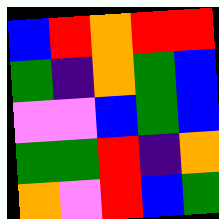[["blue", "red", "orange", "red", "red"], ["green", "indigo", "orange", "green", "blue"], ["violet", "violet", "blue", "green", "blue"], ["green", "green", "red", "indigo", "orange"], ["orange", "violet", "red", "blue", "green"]]